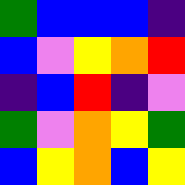[["green", "blue", "blue", "blue", "indigo"], ["blue", "violet", "yellow", "orange", "red"], ["indigo", "blue", "red", "indigo", "violet"], ["green", "violet", "orange", "yellow", "green"], ["blue", "yellow", "orange", "blue", "yellow"]]